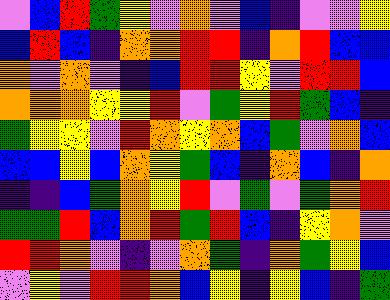[["violet", "blue", "red", "green", "yellow", "violet", "orange", "violet", "blue", "indigo", "violet", "violet", "yellow"], ["blue", "red", "blue", "indigo", "orange", "orange", "red", "red", "indigo", "orange", "red", "blue", "blue"], ["orange", "violet", "orange", "violet", "indigo", "blue", "red", "red", "yellow", "violet", "red", "red", "blue"], ["orange", "orange", "orange", "yellow", "yellow", "red", "violet", "green", "yellow", "red", "green", "blue", "indigo"], ["green", "yellow", "yellow", "violet", "red", "orange", "yellow", "orange", "blue", "green", "violet", "orange", "blue"], ["blue", "blue", "yellow", "blue", "orange", "yellow", "green", "blue", "indigo", "orange", "blue", "indigo", "orange"], ["indigo", "indigo", "blue", "green", "orange", "yellow", "red", "violet", "green", "violet", "green", "orange", "red"], ["green", "green", "red", "blue", "orange", "red", "green", "red", "blue", "indigo", "yellow", "orange", "violet"], ["red", "red", "orange", "violet", "indigo", "violet", "orange", "green", "indigo", "orange", "green", "yellow", "blue"], ["violet", "yellow", "violet", "red", "red", "orange", "blue", "yellow", "indigo", "yellow", "blue", "indigo", "green"]]